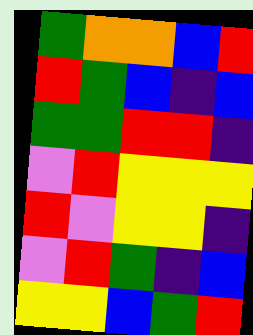[["green", "orange", "orange", "blue", "red"], ["red", "green", "blue", "indigo", "blue"], ["green", "green", "red", "red", "indigo"], ["violet", "red", "yellow", "yellow", "yellow"], ["red", "violet", "yellow", "yellow", "indigo"], ["violet", "red", "green", "indigo", "blue"], ["yellow", "yellow", "blue", "green", "red"]]